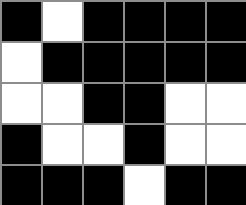[["black", "white", "black", "black", "black", "black"], ["white", "black", "black", "black", "black", "black"], ["white", "white", "black", "black", "white", "white"], ["black", "white", "white", "black", "white", "white"], ["black", "black", "black", "white", "black", "black"]]